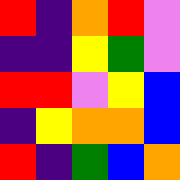[["red", "indigo", "orange", "red", "violet"], ["indigo", "indigo", "yellow", "green", "violet"], ["red", "red", "violet", "yellow", "blue"], ["indigo", "yellow", "orange", "orange", "blue"], ["red", "indigo", "green", "blue", "orange"]]